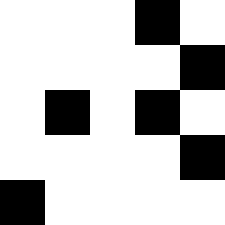[["white", "white", "white", "black", "white"], ["white", "white", "white", "white", "black"], ["white", "black", "white", "black", "white"], ["white", "white", "white", "white", "black"], ["black", "white", "white", "white", "white"]]